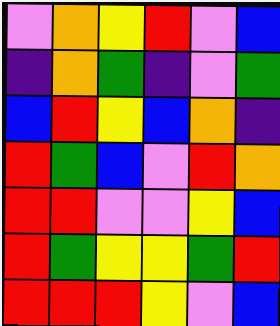[["violet", "orange", "yellow", "red", "violet", "blue"], ["indigo", "orange", "green", "indigo", "violet", "green"], ["blue", "red", "yellow", "blue", "orange", "indigo"], ["red", "green", "blue", "violet", "red", "orange"], ["red", "red", "violet", "violet", "yellow", "blue"], ["red", "green", "yellow", "yellow", "green", "red"], ["red", "red", "red", "yellow", "violet", "blue"]]